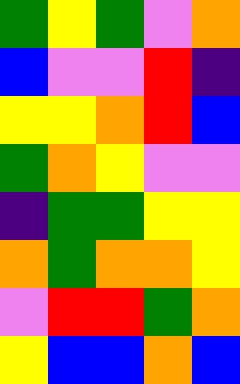[["green", "yellow", "green", "violet", "orange"], ["blue", "violet", "violet", "red", "indigo"], ["yellow", "yellow", "orange", "red", "blue"], ["green", "orange", "yellow", "violet", "violet"], ["indigo", "green", "green", "yellow", "yellow"], ["orange", "green", "orange", "orange", "yellow"], ["violet", "red", "red", "green", "orange"], ["yellow", "blue", "blue", "orange", "blue"]]